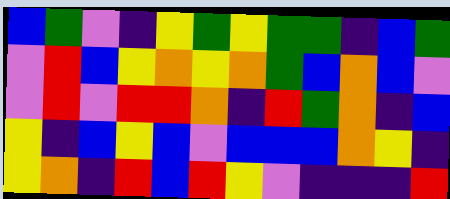[["blue", "green", "violet", "indigo", "yellow", "green", "yellow", "green", "green", "indigo", "blue", "green"], ["violet", "red", "blue", "yellow", "orange", "yellow", "orange", "green", "blue", "orange", "blue", "violet"], ["violet", "red", "violet", "red", "red", "orange", "indigo", "red", "green", "orange", "indigo", "blue"], ["yellow", "indigo", "blue", "yellow", "blue", "violet", "blue", "blue", "blue", "orange", "yellow", "indigo"], ["yellow", "orange", "indigo", "red", "blue", "red", "yellow", "violet", "indigo", "indigo", "indigo", "red"]]